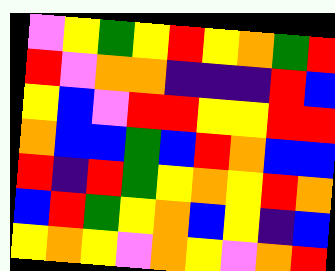[["violet", "yellow", "green", "yellow", "red", "yellow", "orange", "green", "red"], ["red", "violet", "orange", "orange", "indigo", "indigo", "indigo", "red", "blue"], ["yellow", "blue", "violet", "red", "red", "yellow", "yellow", "red", "red"], ["orange", "blue", "blue", "green", "blue", "red", "orange", "blue", "blue"], ["red", "indigo", "red", "green", "yellow", "orange", "yellow", "red", "orange"], ["blue", "red", "green", "yellow", "orange", "blue", "yellow", "indigo", "blue"], ["yellow", "orange", "yellow", "violet", "orange", "yellow", "violet", "orange", "red"]]